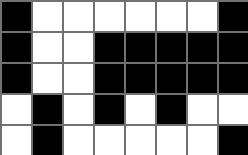[["black", "white", "white", "white", "white", "white", "white", "black"], ["black", "white", "white", "black", "black", "black", "black", "black"], ["black", "white", "white", "black", "black", "black", "black", "black"], ["white", "black", "white", "black", "white", "black", "white", "white"], ["white", "black", "white", "white", "white", "white", "white", "black"]]